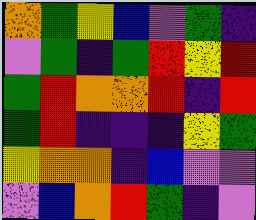[["orange", "green", "yellow", "blue", "violet", "green", "indigo"], ["violet", "green", "indigo", "green", "red", "yellow", "red"], ["green", "red", "orange", "orange", "red", "indigo", "red"], ["green", "red", "indigo", "indigo", "indigo", "yellow", "green"], ["yellow", "orange", "orange", "indigo", "blue", "violet", "violet"], ["violet", "blue", "orange", "red", "green", "indigo", "violet"]]